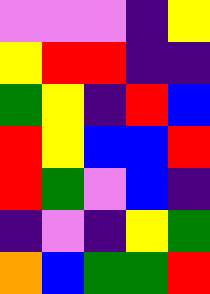[["violet", "violet", "violet", "indigo", "yellow"], ["yellow", "red", "red", "indigo", "indigo"], ["green", "yellow", "indigo", "red", "blue"], ["red", "yellow", "blue", "blue", "red"], ["red", "green", "violet", "blue", "indigo"], ["indigo", "violet", "indigo", "yellow", "green"], ["orange", "blue", "green", "green", "red"]]